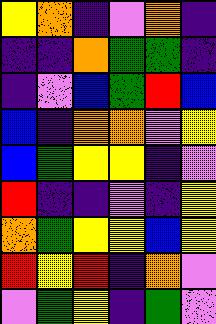[["yellow", "orange", "indigo", "violet", "orange", "indigo"], ["indigo", "indigo", "orange", "green", "green", "indigo"], ["indigo", "violet", "blue", "green", "red", "blue"], ["blue", "indigo", "orange", "orange", "violet", "yellow"], ["blue", "green", "yellow", "yellow", "indigo", "violet"], ["red", "indigo", "indigo", "violet", "indigo", "yellow"], ["orange", "green", "yellow", "yellow", "blue", "yellow"], ["red", "yellow", "red", "indigo", "orange", "violet"], ["violet", "green", "yellow", "indigo", "green", "violet"]]